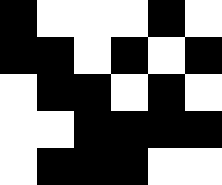[["black", "white", "white", "white", "black", "white"], ["black", "black", "white", "black", "white", "black"], ["white", "black", "black", "white", "black", "white"], ["white", "white", "black", "black", "black", "black"], ["white", "black", "black", "black", "white", "white"]]